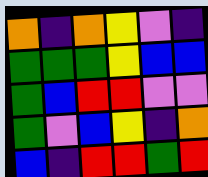[["orange", "indigo", "orange", "yellow", "violet", "indigo"], ["green", "green", "green", "yellow", "blue", "blue"], ["green", "blue", "red", "red", "violet", "violet"], ["green", "violet", "blue", "yellow", "indigo", "orange"], ["blue", "indigo", "red", "red", "green", "red"]]